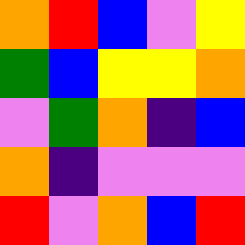[["orange", "red", "blue", "violet", "yellow"], ["green", "blue", "yellow", "yellow", "orange"], ["violet", "green", "orange", "indigo", "blue"], ["orange", "indigo", "violet", "violet", "violet"], ["red", "violet", "orange", "blue", "red"]]